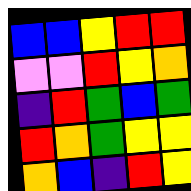[["blue", "blue", "yellow", "red", "red"], ["violet", "violet", "red", "yellow", "orange"], ["indigo", "red", "green", "blue", "green"], ["red", "orange", "green", "yellow", "yellow"], ["orange", "blue", "indigo", "red", "yellow"]]